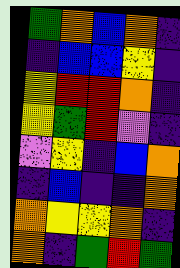[["green", "orange", "blue", "orange", "indigo"], ["indigo", "blue", "blue", "yellow", "indigo"], ["yellow", "red", "red", "orange", "indigo"], ["yellow", "green", "red", "violet", "indigo"], ["violet", "yellow", "indigo", "blue", "orange"], ["indigo", "blue", "indigo", "indigo", "orange"], ["orange", "yellow", "yellow", "orange", "indigo"], ["orange", "indigo", "green", "red", "green"]]